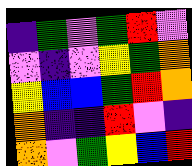[["indigo", "green", "violet", "green", "red", "violet"], ["violet", "indigo", "violet", "yellow", "green", "orange"], ["yellow", "blue", "blue", "green", "red", "orange"], ["orange", "indigo", "indigo", "red", "violet", "indigo"], ["orange", "violet", "green", "yellow", "blue", "red"]]